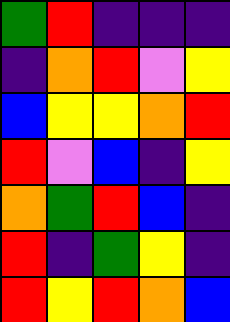[["green", "red", "indigo", "indigo", "indigo"], ["indigo", "orange", "red", "violet", "yellow"], ["blue", "yellow", "yellow", "orange", "red"], ["red", "violet", "blue", "indigo", "yellow"], ["orange", "green", "red", "blue", "indigo"], ["red", "indigo", "green", "yellow", "indigo"], ["red", "yellow", "red", "orange", "blue"]]